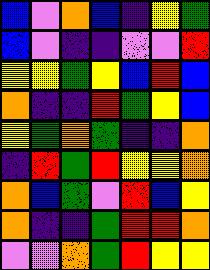[["blue", "violet", "orange", "blue", "indigo", "yellow", "green"], ["blue", "violet", "indigo", "indigo", "violet", "violet", "red"], ["yellow", "yellow", "green", "yellow", "blue", "red", "blue"], ["orange", "indigo", "indigo", "red", "green", "yellow", "blue"], ["yellow", "green", "orange", "green", "indigo", "indigo", "orange"], ["indigo", "red", "green", "red", "yellow", "yellow", "orange"], ["orange", "blue", "green", "violet", "red", "blue", "yellow"], ["orange", "indigo", "indigo", "green", "red", "red", "orange"], ["violet", "violet", "orange", "green", "red", "yellow", "yellow"]]